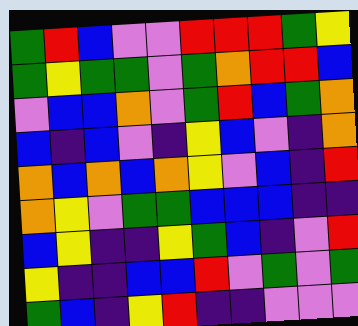[["green", "red", "blue", "violet", "violet", "red", "red", "red", "green", "yellow"], ["green", "yellow", "green", "green", "violet", "green", "orange", "red", "red", "blue"], ["violet", "blue", "blue", "orange", "violet", "green", "red", "blue", "green", "orange"], ["blue", "indigo", "blue", "violet", "indigo", "yellow", "blue", "violet", "indigo", "orange"], ["orange", "blue", "orange", "blue", "orange", "yellow", "violet", "blue", "indigo", "red"], ["orange", "yellow", "violet", "green", "green", "blue", "blue", "blue", "indigo", "indigo"], ["blue", "yellow", "indigo", "indigo", "yellow", "green", "blue", "indigo", "violet", "red"], ["yellow", "indigo", "indigo", "blue", "blue", "red", "violet", "green", "violet", "green"], ["green", "blue", "indigo", "yellow", "red", "indigo", "indigo", "violet", "violet", "violet"]]